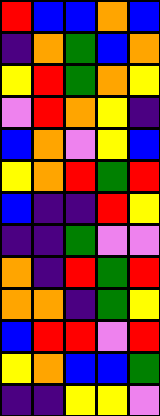[["red", "blue", "blue", "orange", "blue"], ["indigo", "orange", "green", "blue", "orange"], ["yellow", "red", "green", "orange", "yellow"], ["violet", "red", "orange", "yellow", "indigo"], ["blue", "orange", "violet", "yellow", "blue"], ["yellow", "orange", "red", "green", "red"], ["blue", "indigo", "indigo", "red", "yellow"], ["indigo", "indigo", "green", "violet", "violet"], ["orange", "indigo", "red", "green", "red"], ["orange", "orange", "indigo", "green", "yellow"], ["blue", "red", "red", "violet", "red"], ["yellow", "orange", "blue", "blue", "green"], ["indigo", "indigo", "yellow", "yellow", "violet"]]